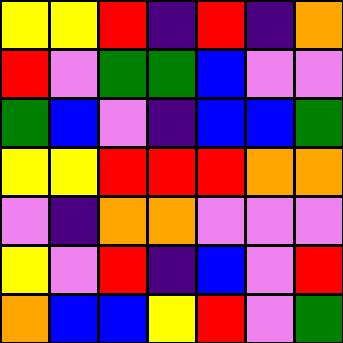[["yellow", "yellow", "red", "indigo", "red", "indigo", "orange"], ["red", "violet", "green", "green", "blue", "violet", "violet"], ["green", "blue", "violet", "indigo", "blue", "blue", "green"], ["yellow", "yellow", "red", "red", "red", "orange", "orange"], ["violet", "indigo", "orange", "orange", "violet", "violet", "violet"], ["yellow", "violet", "red", "indigo", "blue", "violet", "red"], ["orange", "blue", "blue", "yellow", "red", "violet", "green"]]